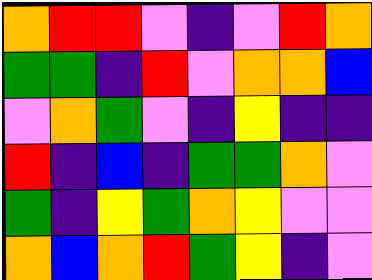[["orange", "red", "red", "violet", "indigo", "violet", "red", "orange"], ["green", "green", "indigo", "red", "violet", "orange", "orange", "blue"], ["violet", "orange", "green", "violet", "indigo", "yellow", "indigo", "indigo"], ["red", "indigo", "blue", "indigo", "green", "green", "orange", "violet"], ["green", "indigo", "yellow", "green", "orange", "yellow", "violet", "violet"], ["orange", "blue", "orange", "red", "green", "yellow", "indigo", "violet"]]